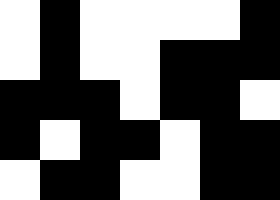[["white", "black", "white", "white", "white", "white", "black"], ["white", "black", "white", "white", "black", "black", "black"], ["black", "black", "black", "white", "black", "black", "white"], ["black", "white", "black", "black", "white", "black", "black"], ["white", "black", "black", "white", "white", "black", "black"]]